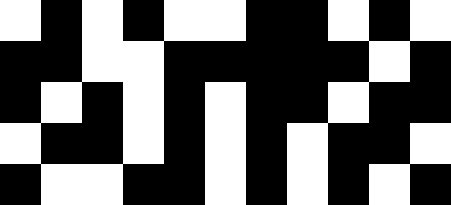[["white", "black", "white", "black", "white", "white", "black", "black", "white", "black", "white"], ["black", "black", "white", "white", "black", "black", "black", "black", "black", "white", "black"], ["black", "white", "black", "white", "black", "white", "black", "black", "white", "black", "black"], ["white", "black", "black", "white", "black", "white", "black", "white", "black", "black", "white"], ["black", "white", "white", "black", "black", "white", "black", "white", "black", "white", "black"]]